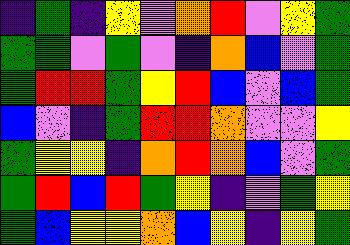[["indigo", "green", "indigo", "yellow", "violet", "orange", "red", "violet", "yellow", "green"], ["green", "green", "violet", "green", "violet", "indigo", "orange", "blue", "violet", "green"], ["green", "red", "red", "green", "yellow", "red", "blue", "violet", "blue", "green"], ["blue", "violet", "indigo", "green", "red", "red", "orange", "violet", "violet", "yellow"], ["green", "yellow", "yellow", "indigo", "orange", "red", "orange", "blue", "violet", "green"], ["green", "red", "blue", "red", "green", "yellow", "indigo", "violet", "green", "yellow"], ["green", "blue", "yellow", "yellow", "orange", "blue", "yellow", "indigo", "yellow", "green"]]